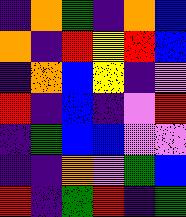[["indigo", "orange", "green", "indigo", "orange", "blue"], ["orange", "indigo", "red", "yellow", "red", "blue"], ["indigo", "orange", "blue", "yellow", "indigo", "violet"], ["red", "indigo", "blue", "indigo", "violet", "red"], ["indigo", "green", "blue", "blue", "violet", "violet"], ["indigo", "indigo", "orange", "violet", "green", "blue"], ["red", "indigo", "green", "red", "indigo", "green"]]